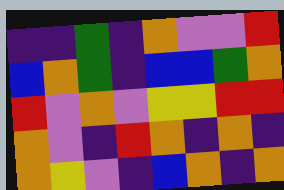[["indigo", "indigo", "green", "indigo", "orange", "violet", "violet", "red"], ["blue", "orange", "green", "indigo", "blue", "blue", "green", "orange"], ["red", "violet", "orange", "violet", "yellow", "yellow", "red", "red"], ["orange", "violet", "indigo", "red", "orange", "indigo", "orange", "indigo"], ["orange", "yellow", "violet", "indigo", "blue", "orange", "indigo", "orange"]]